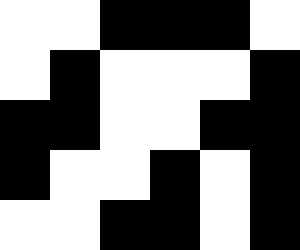[["white", "white", "black", "black", "black", "white"], ["white", "black", "white", "white", "white", "black"], ["black", "black", "white", "white", "black", "black"], ["black", "white", "white", "black", "white", "black"], ["white", "white", "black", "black", "white", "black"]]